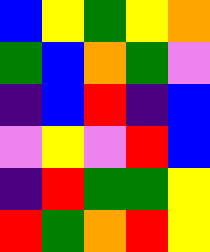[["blue", "yellow", "green", "yellow", "orange"], ["green", "blue", "orange", "green", "violet"], ["indigo", "blue", "red", "indigo", "blue"], ["violet", "yellow", "violet", "red", "blue"], ["indigo", "red", "green", "green", "yellow"], ["red", "green", "orange", "red", "yellow"]]